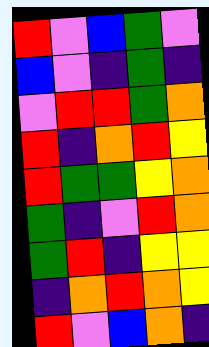[["red", "violet", "blue", "green", "violet"], ["blue", "violet", "indigo", "green", "indigo"], ["violet", "red", "red", "green", "orange"], ["red", "indigo", "orange", "red", "yellow"], ["red", "green", "green", "yellow", "orange"], ["green", "indigo", "violet", "red", "orange"], ["green", "red", "indigo", "yellow", "yellow"], ["indigo", "orange", "red", "orange", "yellow"], ["red", "violet", "blue", "orange", "indigo"]]